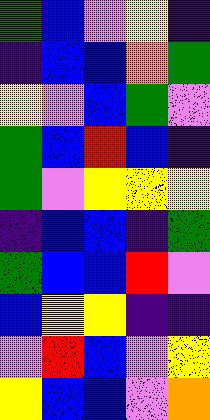[["green", "blue", "violet", "yellow", "indigo"], ["indigo", "blue", "blue", "orange", "green"], ["yellow", "violet", "blue", "green", "violet"], ["green", "blue", "red", "blue", "indigo"], ["green", "violet", "yellow", "yellow", "yellow"], ["indigo", "blue", "blue", "indigo", "green"], ["green", "blue", "blue", "red", "violet"], ["blue", "yellow", "yellow", "indigo", "indigo"], ["violet", "red", "blue", "violet", "yellow"], ["yellow", "blue", "blue", "violet", "orange"]]